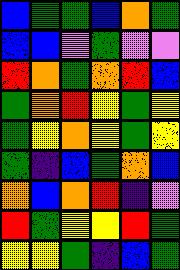[["blue", "green", "green", "blue", "orange", "green"], ["blue", "blue", "violet", "green", "violet", "violet"], ["red", "orange", "green", "orange", "red", "blue"], ["green", "orange", "red", "yellow", "green", "yellow"], ["green", "yellow", "orange", "yellow", "green", "yellow"], ["green", "indigo", "blue", "green", "orange", "blue"], ["orange", "blue", "orange", "red", "indigo", "violet"], ["red", "green", "yellow", "yellow", "red", "green"], ["yellow", "yellow", "green", "indigo", "blue", "green"]]